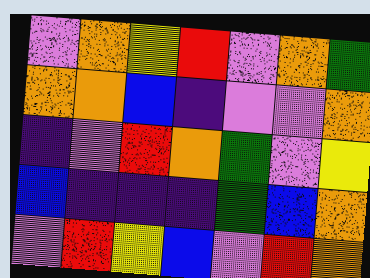[["violet", "orange", "yellow", "red", "violet", "orange", "green"], ["orange", "orange", "blue", "indigo", "violet", "violet", "orange"], ["indigo", "violet", "red", "orange", "green", "violet", "yellow"], ["blue", "indigo", "indigo", "indigo", "green", "blue", "orange"], ["violet", "red", "yellow", "blue", "violet", "red", "orange"]]